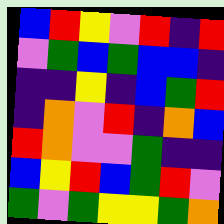[["blue", "red", "yellow", "violet", "red", "indigo", "red"], ["violet", "green", "blue", "green", "blue", "blue", "indigo"], ["indigo", "indigo", "yellow", "indigo", "blue", "green", "red"], ["indigo", "orange", "violet", "red", "indigo", "orange", "blue"], ["red", "orange", "violet", "violet", "green", "indigo", "indigo"], ["blue", "yellow", "red", "blue", "green", "red", "violet"], ["green", "violet", "green", "yellow", "yellow", "green", "orange"]]